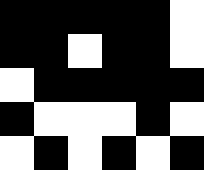[["black", "black", "black", "black", "black", "white"], ["black", "black", "white", "black", "black", "white"], ["white", "black", "black", "black", "black", "black"], ["black", "white", "white", "white", "black", "white"], ["white", "black", "white", "black", "white", "black"]]